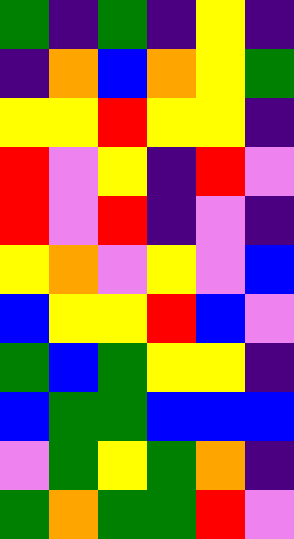[["green", "indigo", "green", "indigo", "yellow", "indigo"], ["indigo", "orange", "blue", "orange", "yellow", "green"], ["yellow", "yellow", "red", "yellow", "yellow", "indigo"], ["red", "violet", "yellow", "indigo", "red", "violet"], ["red", "violet", "red", "indigo", "violet", "indigo"], ["yellow", "orange", "violet", "yellow", "violet", "blue"], ["blue", "yellow", "yellow", "red", "blue", "violet"], ["green", "blue", "green", "yellow", "yellow", "indigo"], ["blue", "green", "green", "blue", "blue", "blue"], ["violet", "green", "yellow", "green", "orange", "indigo"], ["green", "orange", "green", "green", "red", "violet"]]